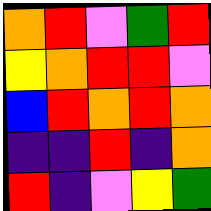[["orange", "red", "violet", "green", "red"], ["yellow", "orange", "red", "red", "violet"], ["blue", "red", "orange", "red", "orange"], ["indigo", "indigo", "red", "indigo", "orange"], ["red", "indigo", "violet", "yellow", "green"]]